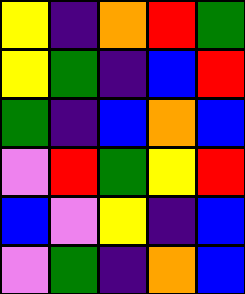[["yellow", "indigo", "orange", "red", "green"], ["yellow", "green", "indigo", "blue", "red"], ["green", "indigo", "blue", "orange", "blue"], ["violet", "red", "green", "yellow", "red"], ["blue", "violet", "yellow", "indigo", "blue"], ["violet", "green", "indigo", "orange", "blue"]]